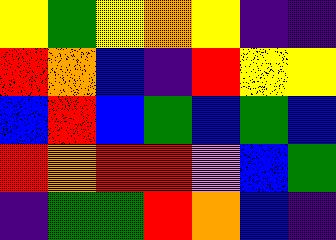[["yellow", "green", "yellow", "orange", "yellow", "indigo", "indigo"], ["red", "orange", "blue", "indigo", "red", "yellow", "yellow"], ["blue", "red", "blue", "green", "blue", "green", "blue"], ["red", "orange", "red", "red", "violet", "blue", "green"], ["indigo", "green", "green", "red", "orange", "blue", "indigo"]]